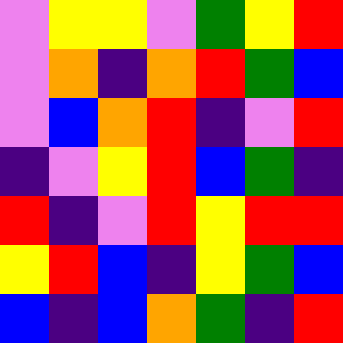[["violet", "yellow", "yellow", "violet", "green", "yellow", "red"], ["violet", "orange", "indigo", "orange", "red", "green", "blue"], ["violet", "blue", "orange", "red", "indigo", "violet", "red"], ["indigo", "violet", "yellow", "red", "blue", "green", "indigo"], ["red", "indigo", "violet", "red", "yellow", "red", "red"], ["yellow", "red", "blue", "indigo", "yellow", "green", "blue"], ["blue", "indigo", "blue", "orange", "green", "indigo", "red"]]